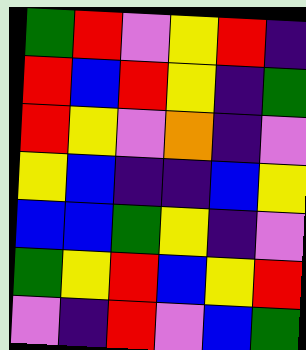[["green", "red", "violet", "yellow", "red", "indigo"], ["red", "blue", "red", "yellow", "indigo", "green"], ["red", "yellow", "violet", "orange", "indigo", "violet"], ["yellow", "blue", "indigo", "indigo", "blue", "yellow"], ["blue", "blue", "green", "yellow", "indigo", "violet"], ["green", "yellow", "red", "blue", "yellow", "red"], ["violet", "indigo", "red", "violet", "blue", "green"]]